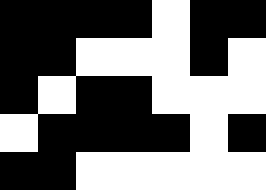[["black", "black", "black", "black", "white", "black", "black"], ["black", "black", "white", "white", "white", "black", "white"], ["black", "white", "black", "black", "white", "white", "white"], ["white", "black", "black", "black", "black", "white", "black"], ["black", "black", "white", "white", "white", "white", "white"]]